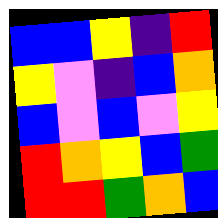[["blue", "blue", "yellow", "indigo", "red"], ["yellow", "violet", "indigo", "blue", "orange"], ["blue", "violet", "blue", "violet", "yellow"], ["red", "orange", "yellow", "blue", "green"], ["red", "red", "green", "orange", "blue"]]